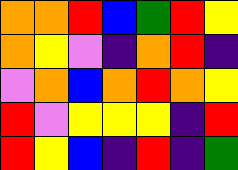[["orange", "orange", "red", "blue", "green", "red", "yellow"], ["orange", "yellow", "violet", "indigo", "orange", "red", "indigo"], ["violet", "orange", "blue", "orange", "red", "orange", "yellow"], ["red", "violet", "yellow", "yellow", "yellow", "indigo", "red"], ["red", "yellow", "blue", "indigo", "red", "indigo", "green"]]